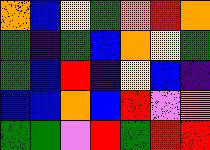[["orange", "blue", "yellow", "green", "orange", "red", "orange"], ["green", "indigo", "green", "blue", "orange", "yellow", "green"], ["green", "blue", "red", "indigo", "yellow", "blue", "indigo"], ["blue", "blue", "orange", "blue", "red", "violet", "orange"], ["green", "green", "violet", "red", "green", "red", "red"]]